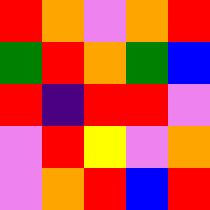[["red", "orange", "violet", "orange", "red"], ["green", "red", "orange", "green", "blue"], ["red", "indigo", "red", "red", "violet"], ["violet", "red", "yellow", "violet", "orange"], ["violet", "orange", "red", "blue", "red"]]